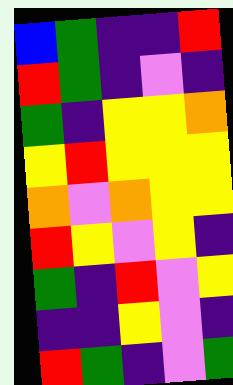[["blue", "green", "indigo", "indigo", "red"], ["red", "green", "indigo", "violet", "indigo"], ["green", "indigo", "yellow", "yellow", "orange"], ["yellow", "red", "yellow", "yellow", "yellow"], ["orange", "violet", "orange", "yellow", "yellow"], ["red", "yellow", "violet", "yellow", "indigo"], ["green", "indigo", "red", "violet", "yellow"], ["indigo", "indigo", "yellow", "violet", "indigo"], ["red", "green", "indigo", "violet", "green"]]